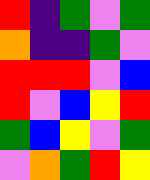[["red", "indigo", "green", "violet", "green"], ["orange", "indigo", "indigo", "green", "violet"], ["red", "red", "red", "violet", "blue"], ["red", "violet", "blue", "yellow", "red"], ["green", "blue", "yellow", "violet", "green"], ["violet", "orange", "green", "red", "yellow"]]